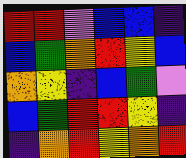[["red", "red", "violet", "blue", "blue", "indigo"], ["blue", "green", "orange", "red", "yellow", "blue"], ["orange", "yellow", "indigo", "blue", "green", "violet"], ["blue", "green", "red", "red", "yellow", "indigo"], ["indigo", "orange", "red", "yellow", "orange", "red"]]